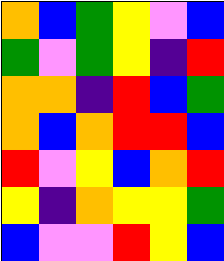[["orange", "blue", "green", "yellow", "violet", "blue"], ["green", "violet", "green", "yellow", "indigo", "red"], ["orange", "orange", "indigo", "red", "blue", "green"], ["orange", "blue", "orange", "red", "red", "blue"], ["red", "violet", "yellow", "blue", "orange", "red"], ["yellow", "indigo", "orange", "yellow", "yellow", "green"], ["blue", "violet", "violet", "red", "yellow", "blue"]]